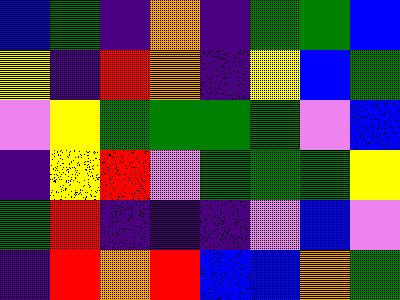[["blue", "green", "indigo", "orange", "indigo", "green", "green", "blue"], ["yellow", "indigo", "red", "orange", "indigo", "yellow", "blue", "green"], ["violet", "yellow", "green", "green", "green", "green", "violet", "blue"], ["indigo", "yellow", "red", "violet", "green", "green", "green", "yellow"], ["green", "red", "indigo", "indigo", "indigo", "violet", "blue", "violet"], ["indigo", "red", "orange", "red", "blue", "blue", "orange", "green"]]